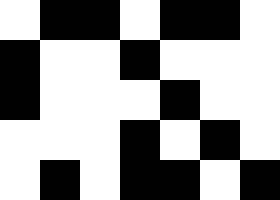[["white", "black", "black", "white", "black", "black", "white"], ["black", "white", "white", "black", "white", "white", "white"], ["black", "white", "white", "white", "black", "white", "white"], ["white", "white", "white", "black", "white", "black", "white"], ["white", "black", "white", "black", "black", "white", "black"]]